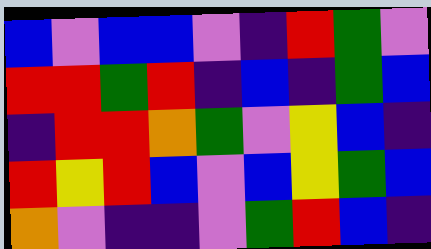[["blue", "violet", "blue", "blue", "violet", "indigo", "red", "green", "violet"], ["red", "red", "green", "red", "indigo", "blue", "indigo", "green", "blue"], ["indigo", "red", "red", "orange", "green", "violet", "yellow", "blue", "indigo"], ["red", "yellow", "red", "blue", "violet", "blue", "yellow", "green", "blue"], ["orange", "violet", "indigo", "indigo", "violet", "green", "red", "blue", "indigo"]]